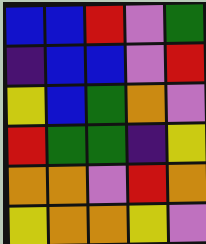[["blue", "blue", "red", "violet", "green"], ["indigo", "blue", "blue", "violet", "red"], ["yellow", "blue", "green", "orange", "violet"], ["red", "green", "green", "indigo", "yellow"], ["orange", "orange", "violet", "red", "orange"], ["yellow", "orange", "orange", "yellow", "violet"]]